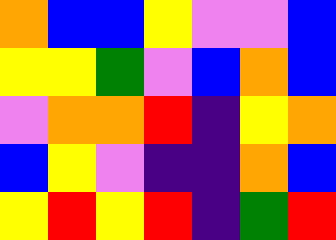[["orange", "blue", "blue", "yellow", "violet", "violet", "blue"], ["yellow", "yellow", "green", "violet", "blue", "orange", "blue"], ["violet", "orange", "orange", "red", "indigo", "yellow", "orange"], ["blue", "yellow", "violet", "indigo", "indigo", "orange", "blue"], ["yellow", "red", "yellow", "red", "indigo", "green", "red"]]